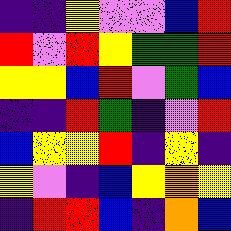[["indigo", "indigo", "yellow", "violet", "violet", "blue", "red"], ["red", "violet", "red", "yellow", "green", "green", "red"], ["yellow", "yellow", "blue", "red", "violet", "green", "blue"], ["indigo", "indigo", "red", "green", "indigo", "violet", "red"], ["blue", "yellow", "yellow", "red", "indigo", "yellow", "indigo"], ["yellow", "violet", "indigo", "blue", "yellow", "orange", "yellow"], ["indigo", "red", "red", "blue", "indigo", "orange", "blue"]]